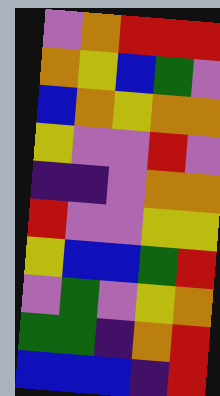[["violet", "orange", "red", "red", "red"], ["orange", "yellow", "blue", "green", "violet"], ["blue", "orange", "yellow", "orange", "orange"], ["yellow", "violet", "violet", "red", "violet"], ["indigo", "indigo", "violet", "orange", "orange"], ["red", "violet", "violet", "yellow", "yellow"], ["yellow", "blue", "blue", "green", "red"], ["violet", "green", "violet", "yellow", "orange"], ["green", "green", "indigo", "orange", "red"], ["blue", "blue", "blue", "indigo", "red"]]